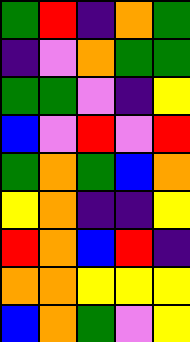[["green", "red", "indigo", "orange", "green"], ["indigo", "violet", "orange", "green", "green"], ["green", "green", "violet", "indigo", "yellow"], ["blue", "violet", "red", "violet", "red"], ["green", "orange", "green", "blue", "orange"], ["yellow", "orange", "indigo", "indigo", "yellow"], ["red", "orange", "blue", "red", "indigo"], ["orange", "orange", "yellow", "yellow", "yellow"], ["blue", "orange", "green", "violet", "yellow"]]